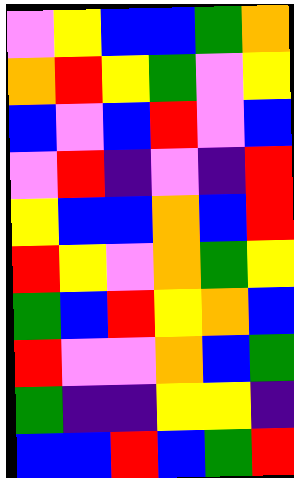[["violet", "yellow", "blue", "blue", "green", "orange"], ["orange", "red", "yellow", "green", "violet", "yellow"], ["blue", "violet", "blue", "red", "violet", "blue"], ["violet", "red", "indigo", "violet", "indigo", "red"], ["yellow", "blue", "blue", "orange", "blue", "red"], ["red", "yellow", "violet", "orange", "green", "yellow"], ["green", "blue", "red", "yellow", "orange", "blue"], ["red", "violet", "violet", "orange", "blue", "green"], ["green", "indigo", "indigo", "yellow", "yellow", "indigo"], ["blue", "blue", "red", "blue", "green", "red"]]